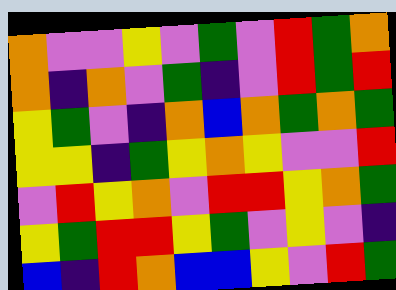[["orange", "violet", "violet", "yellow", "violet", "green", "violet", "red", "green", "orange"], ["orange", "indigo", "orange", "violet", "green", "indigo", "violet", "red", "green", "red"], ["yellow", "green", "violet", "indigo", "orange", "blue", "orange", "green", "orange", "green"], ["yellow", "yellow", "indigo", "green", "yellow", "orange", "yellow", "violet", "violet", "red"], ["violet", "red", "yellow", "orange", "violet", "red", "red", "yellow", "orange", "green"], ["yellow", "green", "red", "red", "yellow", "green", "violet", "yellow", "violet", "indigo"], ["blue", "indigo", "red", "orange", "blue", "blue", "yellow", "violet", "red", "green"]]